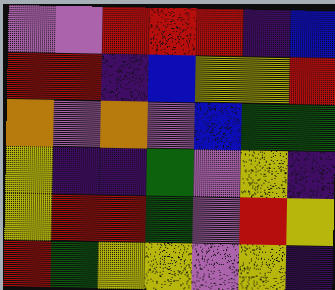[["violet", "violet", "red", "red", "red", "indigo", "blue"], ["red", "red", "indigo", "blue", "yellow", "yellow", "red"], ["orange", "violet", "orange", "violet", "blue", "green", "green"], ["yellow", "indigo", "indigo", "green", "violet", "yellow", "indigo"], ["yellow", "red", "red", "green", "violet", "red", "yellow"], ["red", "green", "yellow", "yellow", "violet", "yellow", "indigo"]]